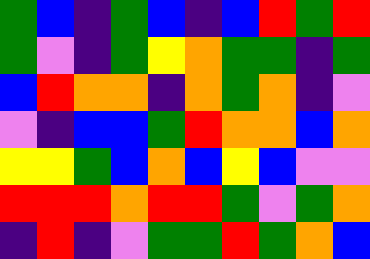[["green", "blue", "indigo", "green", "blue", "indigo", "blue", "red", "green", "red"], ["green", "violet", "indigo", "green", "yellow", "orange", "green", "green", "indigo", "green"], ["blue", "red", "orange", "orange", "indigo", "orange", "green", "orange", "indigo", "violet"], ["violet", "indigo", "blue", "blue", "green", "red", "orange", "orange", "blue", "orange"], ["yellow", "yellow", "green", "blue", "orange", "blue", "yellow", "blue", "violet", "violet"], ["red", "red", "red", "orange", "red", "red", "green", "violet", "green", "orange"], ["indigo", "red", "indigo", "violet", "green", "green", "red", "green", "orange", "blue"]]